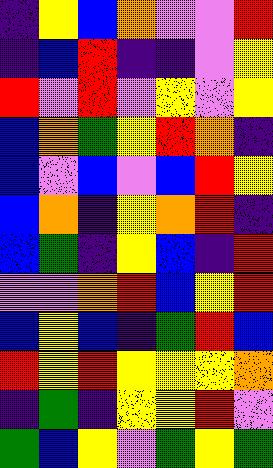[["indigo", "yellow", "blue", "orange", "violet", "violet", "red"], ["indigo", "blue", "red", "indigo", "indigo", "violet", "yellow"], ["red", "violet", "red", "violet", "yellow", "violet", "yellow"], ["blue", "orange", "green", "yellow", "red", "orange", "indigo"], ["blue", "violet", "blue", "violet", "blue", "red", "yellow"], ["blue", "orange", "indigo", "yellow", "orange", "red", "indigo"], ["blue", "green", "indigo", "yellow", "blue", "indigo", "red"], ["violet", "violet", "orange", "red", "blue", "yellow", "red"], ["blue", "yellow", "blue", "indigo", "green", "red", "blue"], ["red", "yellow", "red", "yellow", "yellow", "yellow", "orange"], ["indigo", "green", "indigo", "yellow", "yellow", "red", "violet"], ["green", "blue", "yellow", "violet", "green", "yellow", "green"]]